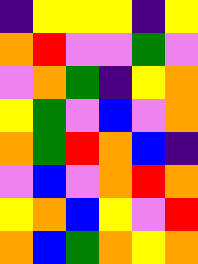[["indigo", "yellow", "yellow", "yellow", "indigo", "yellow"], ["orange", "red", "violet", "violet", "green", "violet"], ["violet", "orange", "green", "indigo", "yellow", "orange"], ["yellow", "green", "violet", "blue", "violet", "orange"], ["orange", "green", "red", "orange", "blue", "indigo"], ["violet", "blue", "violet", "orange", "red", "orange"], ["yellow", "orange", "blue", "yellow", "violet", "red"], ["orange", "blue", "green", "orange", "yellow", "orange"]]